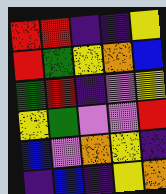[["red", "red", "indigo", "indigo", "yellow"], ["red", "green", "yellow", "orange", "blue"], ["green", "red", "indigo", "violet", "yellow"], ["yellow", "green", "violet", "violet", "red"], ["blue", "violet", "orange", "yellow", "indigo"], ["indigo", "blue", "indigo", "yellow", "orange"]]